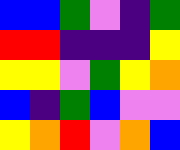[["blue", "blue", "green", "violet", "indigo", "green"], ["red", "red", "indigo", "indigo", "indigo", "yellow"], ["yellow", "yellow", "violet", "green", "yellow", "orange"], ["blue", "indigo", "green", "blue", "violet", "violet"], ["yellow", "orange", "red", "violet", "orange", "blue"]]